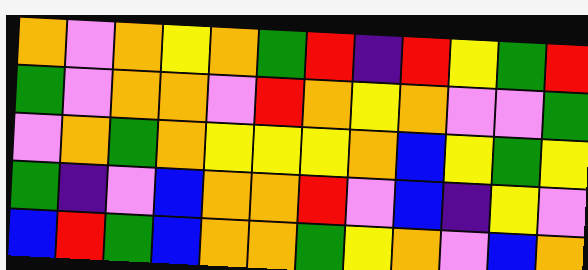[["orange", "violet", "orange", "yellow", "orange", "green", "red", "indigo", "red", "yellow", "green", "red"], ["green", "violet", "orange", "orange", "violet", "red", "orange", "yellow", "orange", "violet", "violet", "green"], ["violet", "orange", "green", "orange", "yellow", "yellow", "yellow", "orange", "blue", "yellow", "green", "yellow"], ["green", "indigo", "violet", "blue", "orange", "orange", "red", "violet", "blue", "indigo", "yellow", "violet"], ["blue", "red", "green", "blue", "orange", "orange", "green", "yellow", "orange", "violet", "blue", "orange"]]